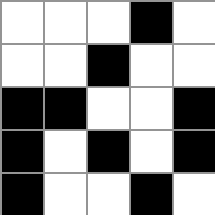[["white", "white", "white", "black", "white"], ["white", "white", "black", "white", "white"], ["black", "black", "white", "white", "black"], ["black", "white", "black", "white", "black"], ["black", "white", "white", "black", "white"]]